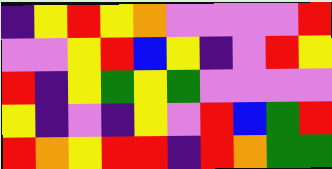[["indigo", "yellow", "red", "yellow", "orange", "violet", "violet", "violet", "violet", "red"], ["violet", "violet", "yellow", "red", "blue", "yellow", "indigo", "violet", "red", "yellow"], ["red", "indigo", "yellow", "green", "yellow", "green", "violet", "violet", "violet", "violet"], ["yellow", "indigo", "violet", "indigo", "yellow", "violet", "red", "blue", "green", "red"], ["red", "orange", "yellow", "red", "red", "indigo", "red", "orange", "green", "green"]]